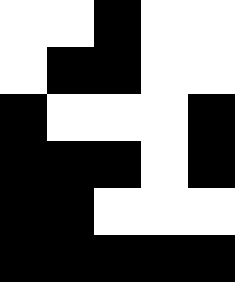[["white", "white", "black", "white", "white"], ["white", "black", "black", "white", "white"], ["black", "white", "white", "white", "black"], ["black", "black", "black", "white", "black"], ["black", "black", "white", "white", "white"], ["black", "black", "black", "black", "black"]]